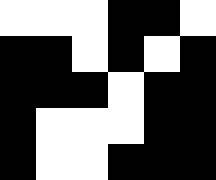[["white", "white", "white", "black", "black", "white"], ["black", "black", "white", "black", "white", "black"], ["black", "black", "black", "white", "black", "black"], ["black", "white", "white", "white", "black", "black"], ["black", "white", "white", "black", "black", "black"]]